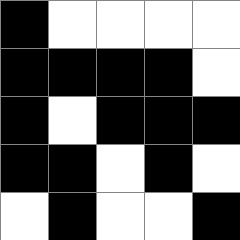[["black", "white", "white", "white", "white"], ["black", "black", "black", "black", "white"], ["black", "white", "black", "black", "black"], ["black", "black", "white", "black", "white"], ["white", "black", "white", "white", "black"]]